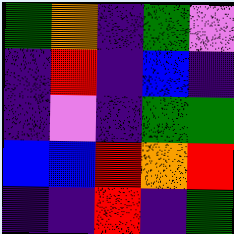[["green", "orange", "indigo", "green", "violet"], ["indigo", "red", "indigo", "blue", "indigo"], ["indigo", "violet", "indigo", "green", "green"], ["blue", "blue", "red", "orange", "red"], ["indigo", "indigo", "red", "indigo", "green"]]